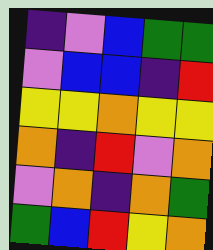[["indigo", "violet", "blue", "green", "green"], ["violet", "blue", "blue", "indigo", "red"], ["yellow", "yellow", "orange", "yellow", "yellow"], ["orange", "indigo", "red", "violet", "orange"], ["violet", "orange", "indigo", "orange", "green"], ["green", "blue", "red", "yellow", "orange"]]